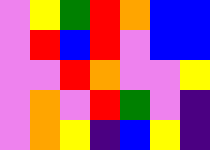[["violet", "yellow", "green", "red", "orange", "blue", "blue"], ["violet", "red", "blue", "red", "violet", "blue", "blue"], ["violet", "violet", "red", "orange", "violet", "violet", "yellow"], ["violet", "orange", "violet", "red", "green", "violet", "indigo"], ["violet", "orange", "yellow", "indigo", "blue", "yellow", "indigo"]]